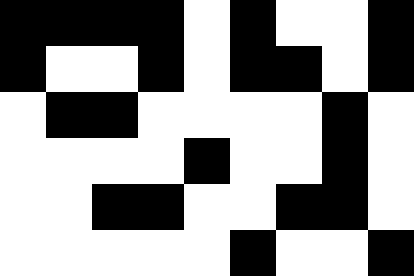[["black", "black", "black", "black", "white", "black", "white", "white", "black"], ["black", "white", "white", "black", "white", "black", "black", "white", "black"], ["white", "black", "black", "white", "white", "white", "white", "black", "white"], ["white", "white", "white", "white", "black", "white", "white", "black", "white"], ["white", "white", "black", "black", "white", "white", "black", "black", "white"], ["white", "white", "white", "white", "white", "black", "white", "white", "black"]]